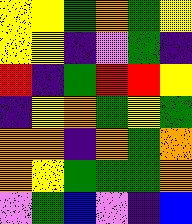[["yellow", "yellow", "green", "orange", "green", "yellow"], ["yellow", "yellow", "indigo", "violet", "green", "indigo"], ["red", "indigo", "green", "red", "red", "yellow"], ["indigo", "yellow", "orange", "green", "yellow", "green"], ["orange", "orange", "indigo", "orange", "green", "orange"], ["orange", "yellow", "green", "green", "green", "orange"], ["violet", "green", "blue", "violet", "indigo", "blue"]]